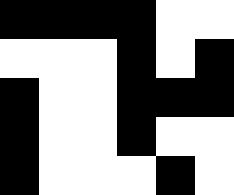[["black", "black", "black", "black", "white", "white"], ["white", "white", "white", "black", "white", "black"], ["black", "white", "white", "black", "black", "black"], ["black", "white", "white", "black", "white", "white"], ["black", "white", "white", "white", "black", "white"]]